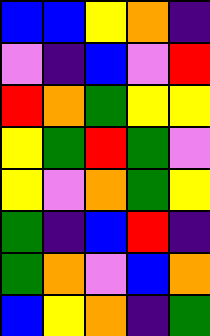[["blue", "blue", "yellow", "orange", "indigo"], ["violet", "indigo", "blue", "violet", "red"], ["red", "orange", "green", "yellow", "yellow"], ["yellow", "green", "red", "green", "violet"], ["yellow", "violet", "orange", "green", "yellow"], ["green", "indigo", "blue", "red", "indigo"], ["green", "orange", "violet", "blue", "orange"], ["blue", "yellow", "orange", "indigo", "green"]]